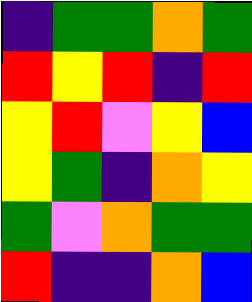[["indigo", "green", "green", "orange", "green"], ["red", "yellow", "red", "indigo", "red"], ["yellow", "red", "violet", "yellow", "blue"], ["yellow", "green", "indigo", "orange", "yellow"], ["green", "violet", "orange", "green", "green"], ["red", "indigo", "indigo", "orange", "blue"]]